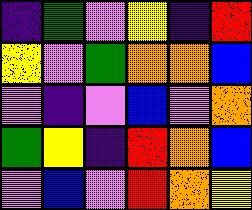[["indigo", "green", "violet", "yellow", "indigo", "red"], ["yellow", "violet", "green", "orange", "orange", "blue"], ["violet", "indigo", "violet", "blue", "violet", "orange"], ["green", "yellow", "indigo", "red", "orange", "blue"], ["violet", "blue", "violet", "red", "orange", "yellow"]]